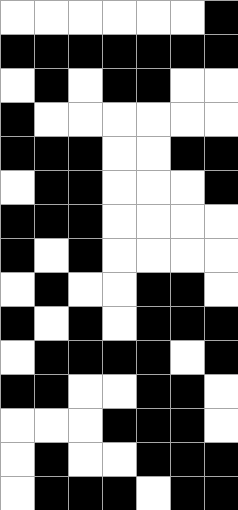[["white", "white", "white", "white", "white", "white", "black"], ["black", "black", "black", "black", "black", "black", "black"], ["white", "black", "white", "black", "black", "white", "white"], ["black", "white", "white", "white", "white", "white", "white"], ["black", "black", "black", "white", "white", "black", "black"], ["white", "black", "black", "white", "white", "white", "black"], ["black", "black", "black", "white", "white", "white", "white"], ["black", "white", "black", "white", "white", "white", "white"], ["white", "black", "white", "white", "black", "black", "white"], ["black", "white", "black", "white", "black", "black", "black"], ["white", "black", "black", "black", "black", "white", "black"], ["black", "black", "white", "white", "black", "black", "white"], ["white", "white", "white", "black", "black", "black", "white"], ["white", "black", "white", "white", "black", "black", "black"], ["white", "black", "black", "black", "white", "black", "black"]]